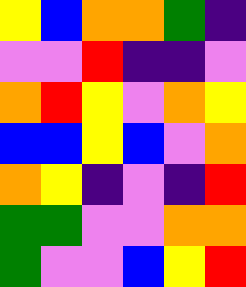[["yellow", "blue", "orange", "orange", "green", "indigo"], ["violet", "violet", "red", "indigo", "indigo", "violet"], ["orange", "red", "yellow", "violet", "orange", "yellow"], ["blue", "blue", "yellow", "blue", "violet", "orange"], ["orange", "yellow", "indigo", "violet", "indigo", "red"], ["green", "green", "violet", "violet", "orange", "orange"], ["green", "violet", "violet", "blue", "yellow", "red"]]